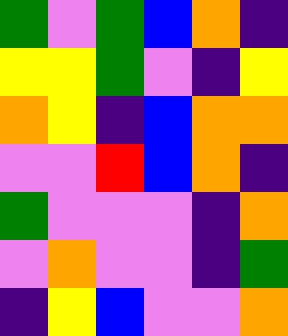[["green", "violet", "green", "blue", "orange", "indigo"], ["yellow", "yellow", "green", "violet", "indigo", "yellow"], ["orange", "yellow", "indigo", "blue", "orange", "orange"], ["violet", "violet", "red", "blue", "orange", "indigo"], ["green", "violet", "violet", "violet", "indigo", "orange"], ["violet", "orange", "violet", "violet", "indigo", "green"], ["indigo", "yellow", "blue", "violet", "violet", "orange"]]